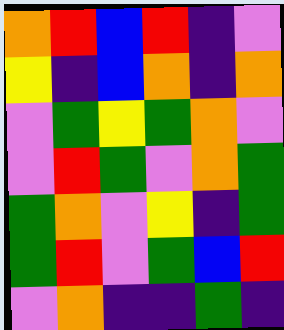[["orange", "red", "blue", "red", "indigo", "violet"], ["yellow", "indigo", "blue", "orange", "indigo", "orange"], ["violet", "green", "yellow", "green", "orange", "violet"], ["violet", "red", "green", "violet", "orange", "green"], ["green", "orange", "violet", "yellow", "indigo", "green"], ["green", "red", "violet", "green", "blue", "red"], ["violet", "orange", "indigo", "indigo", "green", "indigo"]]